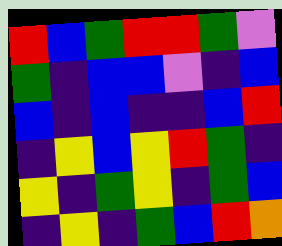[["red", "blue", "green", "red", "red", "green", "violet"], ["green", "indigo", "blue", "blue", "violet", "indigo", "blue"], ["blue", "indigo", "blue", "indigo", "indigo", "blue", "red"], ["indigo", "yellow", "blue", "yellow", "red", "green", "indigo"], ["yellow", "indigo", "green", "yellow", "indigo", "green", "blue"], ["indigo", "yellow", "indigo", "green", "blue", "red", "orange"]]